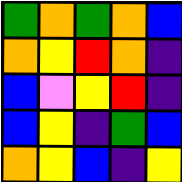[["green", "orange", "green", "orange", "blue"], ["orange", "yellow", "red", "orange", "indigo"], ["blue", "violet", "yellow", "red", "indigo"], ["blue", "yellow", "indigo", "green", "blue"], ["orange", "yellow", "blue", "indigo", "yellow"]]